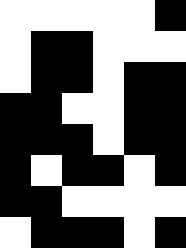[["white", "white", "white", "white", "white", "black"], ["white", "black", "black", "white", "white", "white"], ["white", "black", "black", "white", "black", "black"], ["black", "black", "white", "white", "black", "black"], ["black", "black", "black", "white", "black", "black"], ["black", "white", "black", "black", "white", "black"], ["black", "black", "white", "white", "white", "white"], ["white", "black", "black", "black", "white", "black"]]